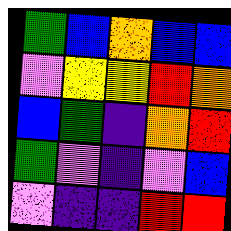[["green", "blue", "orange", "blue", "blue"], ["violet", "yellow", "yellow", "red", "orange"], ["blue", "green", "indigo", "orange", "red"], ["green", "violet", "indigo", "violet", "blue"], ["violet", "indigo", "indigo", "red", "red"]]